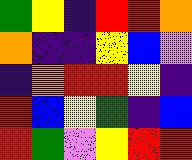[["green", "yellow", "indigo", "red", "red", "orange"], ["orange", "indigo", "indigo", "yellow", "blue", "violet"], ["indigo", "orange", "red", "red", "yellow", "indigo"], ["red", "blue", "yellow", "green", "indigo", "blue"], ["red", "green", "violet", "yellow", "red", "red"]]